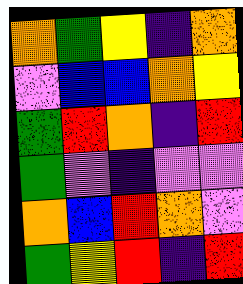[["orange", "green", "yellow", "indigo", "orange"], ["violet", "blue", "blue", "orange", "yellow"], ["green", "red", "orange", "indigo", "red"], ["green", "violet", "indigo", "violet", "violet"], ["orange", "blue", "red", "orange", "violet"], ["green", "yellow", "red", "indigo", "red"]]